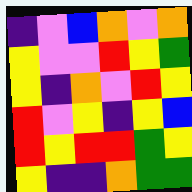[["indigo", "violet", "blue", "orange", "violet", "orange"], ["yellow", "violet", "violet", "red", "yellow", "green"], ["yellow", "indigo", "orange", "violet", "red", "yellow"], ["red", "violet", "yellow", "indigo", "yellow", "blue"], ["red", "yellow", "red", "red", "green", "yellow"], ["yellow", "indigo", "indigo", "orange", "green", "green"]]